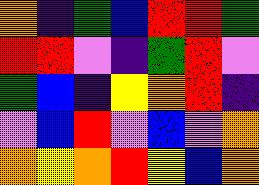[["orange", "indigo", "green", "blue", "red", "red", "green"], ["red", "red", "violet", "indigo", "green", "red", "violet"], ["green", "blue", "indigo", "yellow", "orange", "red", "indigo"], ["violet", "blue", "red", "violet", "blue", "violet", "orange"], ["orange", "yellow", "orange", "red", "yellow", "blue", "orange"]]